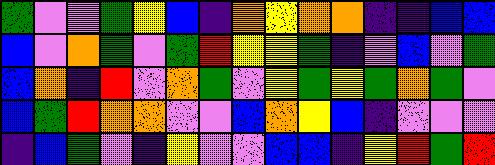[["green", "violet", "violet", "green", "yellow", "blue", "indigo", "orange", "yellow", "orange", "orange", "indigo", "indigo", "blue", "blue"], ["blue", "violet", "orange", "green", "violet", "green", "red", "yellow", "yellow", "green", "indigo", "violet", "blue", "violet", "green"], ["blue", "orange", "indigo", "red", "violet", "orange", "green", "violet", "yellow", "green", "yellow", "green", "orange", "green", "violet"], ["blue", "green", "red", "orange", "orange", "violet", "violet", "blue", "orange", "yellow", "blue", "indigo", "violet", "violet", "violet"], ["indigo", "blue", "green", "violet", "indigo", "yellow", "violet", "violet", "blue", "blue", "indigo", "yellow", "red", "green", "red"]]